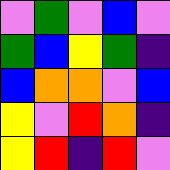[["violet", "green", "violet", "blue", "violet"], ["green", "blue", "yellow", "green", "indigo"], ["blue", "orange", "orange", "violet", "blue"], ["yellow", "violet", "red", "orange", "indigo"], ["yellow", "red", "indigo", "red", "violet"]]